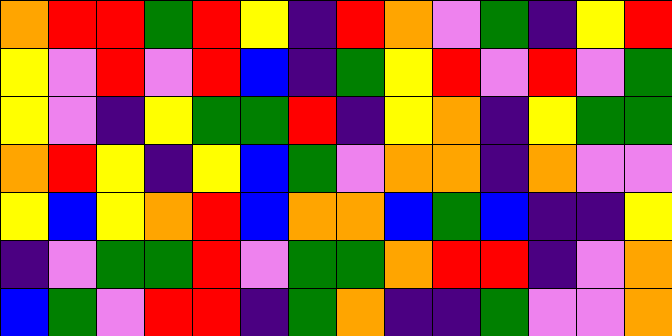[["orange", "red", "red", "green", "red", "yellow", "indigo", "red", "orange", "violet", "green", "indigo", "yellow", "red"], ["yellow", "violet", "red", "violet", "red", "blue", "indigo", "green", "yellow", "red", "violet", "red", "violet", "green"], ["yellow", "violet", "indigo", "yellow", "green", "green", "red", "indigo", "yellow", "orange", "indigo", "yellow", "green", "green"], ["orange", "red", "yellow", "indigo", "yellow", "blue", "green", "violet", "orange", "orange", "indigo", "orange", "violet", "violet"], ["yellow", "blue", "yellow", "orange", "red", "blue", "orange", "orange", "blue", "green", "blue", "indigo", "indigo", "yellow"], ["indigo", "violet", "green", "green", "red", "violet", "green", "green", "orange", "red", "red", "indigo", "violet", "orange"], ["blue", "green", "violet", "red", "red", "indigo", "green", "orange", "indigo", "indigo", "green", "violet", "violet", "orange"]]